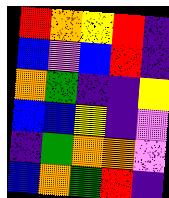[["red", "orange", "yellow", "red", "indigo"], ["blue", "violet", "blue", "red", "indigo"], ["orange", "green", "indigo", "indigo", "yellow"], ["blue", "blue", "yellow", "indigo", "violet"], ["indigo", "green", "orange", "orange", "violet"], ["blue", "orange", "green", "red", "indigo"]]